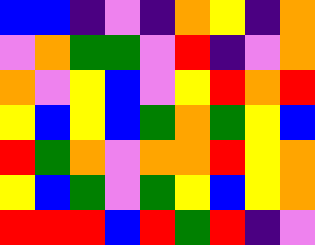[["blue", "blue", "indigo", "violet", "indigo", "orange", "yellow", "indigo", "orange"], ["violet", "orange", "green", "green", "violet", "red", "indigo", "violet", "orange"], ["orange", "violet", "yellow", "blue", "violet", "yellow", "red", "orange", "red"], ["yellow", "blue", "yellow", "blue", "green", "orange", "green", "yellow", "blue"], ["red", "green", "orange", "violet", "orange", "orange", "red", "yellow", "orange"], ["yellow", "blue", "green", "violet", "green", "yellow", "blue", "yellow", "orange"], ["red", "red", "red", "blue", "red", "green", "red", "indigo", "violet"]]